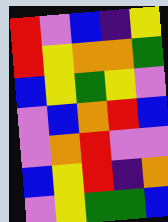[["red", "violet", "blue", "indigo", "yellow"], ["red", "yellow", "orange", "orange", "green"], ["blue", "yellow", "green", "yellow", "violet"], ["violet", "blue", "orange", "red", "blue"], ["violet", "orange", "red", "violet", "violet"], ["blue", "yellow", "red", "indigo", "orange"], ["violet", "yellow", "green", "green", "blue"]]